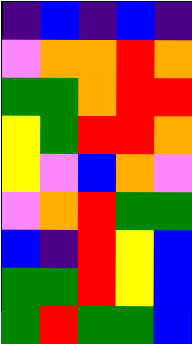[["indigo", "blue", "indigo", "blue", "indigo"], ["violet", "orange", "orange", "red", "orange"], ["green", "green", "orange", "red", "red"], ["yellow", "green", "red", "red", "orange"], ["yellow", "violet", "blue", "orange", "violet"], ["violet", "orange", "red", "green", "green"], ["blue", "indigo", "red", "yellow", "blue"], ["green", "green", "red", "yellow", "blue"], ["green", "red", "green", "green", "blue"]]